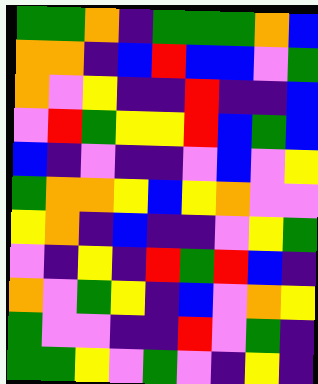[["green", "green", "orange", "indigo", "green", "green", "green", "orange", "blue"], ["orange", "orange", "indigo", "blue", "red", "blue", "blue", "violet", "green"], ["orange", "violet", "yellow", "indigo", "indigo", "red", "indigo", "indigo", "blue"], ["violet", "red", "green", "yellow", "yellow", "red", "blue", "green", "blue"], ["blue", "indigo", "violet", "indigo", "indigo", "violet", "blue", "violet", "yellow"], ["green", "orange", "orange", "yellow", "blue", "yellow", "orange", "violet", "violet"], ["yellow", "orange", "indigo", "blue", "indigo", "indigo", "violet", "yellow", "green"], ["violet", "indigo", "yellow", "indigo", "red", "green", "red", "blue", "indigo"], ["orange", "violet", "green", "yellow", "indigo", "blue", "violet", "orange", "yellow"], ["green", "violet", "violet", "indigo", "indigo", "red", "violet", "green", "indigo"], ["green", "green", "yellow", "violet", "green", "violet", "indigo", "yellow", "indigo"]]